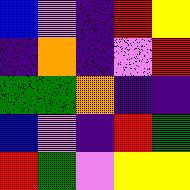[["blue", "violet", "indigo", "red", "yellow"], ["indigo", "orange", "indigo", "violet", "red"], ["green", "green", "orange", "indigo", "indigo"], ["blue", "violet", "indigo", "red", "green"], ["red", "green", "violet", "yellow", "yellow"]]